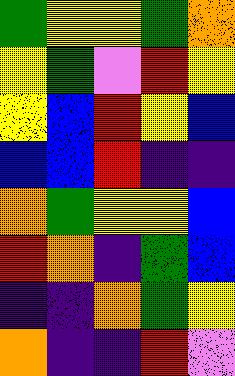[["green", "yellow", "yellow", "green", "orange"], ["yellow", "green", "violet", "red", "yellow"], ["yellow", "blue", "red", "yellow", "blue"], ["blue", "blue", "red", "indigo", "indigo"], ["orange", "green", "yellow", "yellow", "blue"], ["red", "orange", "indigo", "green", "blue"], ["indigo", "indigo", "orange", "green", "yellow"], ["orange", "indigo", "indigo", "red", "violet"]]